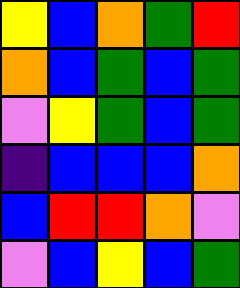[["yellow", "blue", "orange", "green", "red"], ["orange", "blue", "green", "blue", "green"], ["violet", "yellow", "green", "blue", "green"], ["indigo", "blue", "blue", "blue", "orange"], ["blue", "red", "red", "orange", "violet"], ["violet", "blue", "yellow", "blue", "green"]]